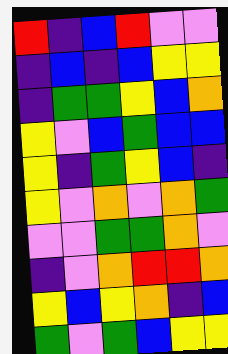[["red", "indigo", "blue", "red", "violet", "violet"], ["indigo", "blue", "indigo", "blue", "yellow", "yellow"], ["indigo", "green", "green", "yellow", "blue", "orange"], ["yellow", "violet", "blue", "green", "blue", "blue"], ["yellow", "indigo", "green", "yellow", "blue", "indigo"], ["yellow", "violet", "orange", "violet", "orange", "green"], ["violet", "violet", "green", "green", "orange", "violet"], ["indigo", "violet", "orange", "red", "red", "orange"], ["yellow", "blue", "yellow", "orange", "indigo", "blue"], ["green", "violet", "green", "blue", "yellow", "yellow"]]